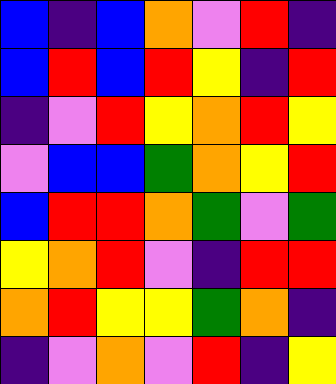[["blue", "indigo", "blue", "orange", "violet", "red", "indigo"], ["blue", "red", "blue", "red", "yellow", "indigo", "red"], ["indigo", "violet", "red", "yellow", "orange", "red", "yellow"], ["violet", "blue", "blue", "green", "orange", "yellow", "red"], ["blue", "red", "red", "orange", "green", "violet", "green"], ["yellow", "orange", "red", "violet", "indigo", "red", "red"], ["orange", "red", "yellow", "yellow", "green", "orange", "indigo"], ["indigo", "violet", "orange", "violet", "red", "indigo", "yellow"]]